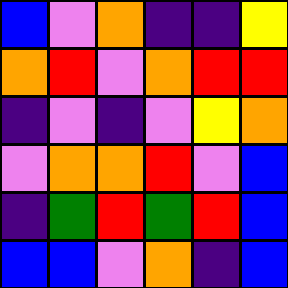[["blue", "violet", "orange", "indigo", "indigo", "yellow"], ["orange", "red", "violet", "orange", "red", "red"], ["indigo", "violet", "indigo", "violet", "yellow", "orange"], ["violet", "orange", "orange", "red", "violet", "blue"], ["indigo", "green", "red", "green", "red", "blue"], ["blue", "blue", "violet", "orange", "indigo", "blue"]]